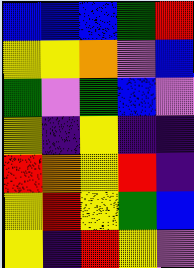[["blue", "blue", "blue", "green", "red"], ["yellow", "yellow", "orange", "violet", "blue"], ["green", "violet", "green", "blue", "violet"], ["yellow", "indigo", "yellow", "indigo", "indigo"], ["red", "orange", "yellow", "red", "indigo"], ["yellow", "red", "yellow", "green", "blue"], ["yellow", "indigo", "red", "yellow", "violet"]]